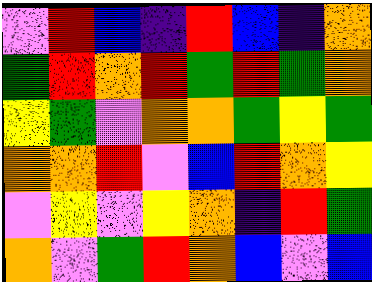[["violet", "red", "blue", "indigo", "red", "blue", "indigo", "orange"], ["green", "red", "orange", "red", "green", "red", "green", "orange"], ["yellow", "green", "violet", "orange", "orange", "green", "yellow", "green"], ["orange", "orange", "red", "violet", "blue", "red", "orange", "yellow"], ["violet", "yellow", "violet", "yellow", "orange", "indigo", "red", "green"], ["orange", "violet", "green", "red", "orange", "blue", "violet", "blue"]]